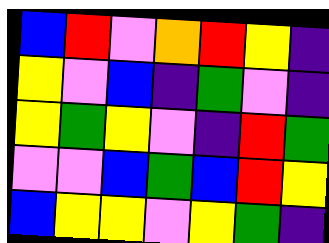[["blue", "red", "violet", "orange", "red", "yellow", "indigo"], ["yellow", "violet", "blue", "indigo", "green", "violet", "indigo"], ["yellow", "green", "yellow", "violet", "indigo", "red", "green"], ["violet", "violet", "blue", "green", "blue", "red", "yellow"], ["blue", "yellow", "yellow", "violet", "yellow", "green", "indigo"]]